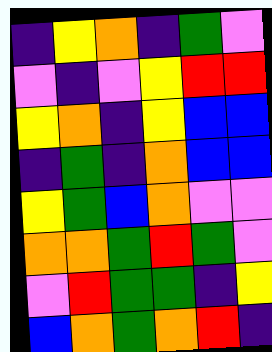[["indigo", "yellow", "orange", "indigo", "green", "violet"], ["violet", "indigo", "violet", "yellow", "red", "red"], ["yellow", "orange", "indigo", "yellow", "blue", "blue"], ["indigo", "green", "indigo", "orange", "blue", "blue"], ["yellow", "green", "blue", "orange", "violet", "violet"], ["orange", "orange", "green", "red", "green", "violet"], ["violet", "red", "green", "green", "indigo", "yellow"], ["blue", "orange", "green", "orange", "red", "indigo"]]